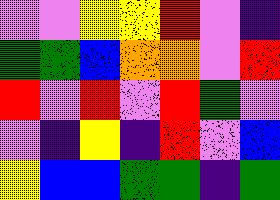[["violet", "violet", "yellow", "yellow", "red", "violet", "indigo"], ["green", "green", "blue", "orange", "orange", "violet", "red"], ["red", "violet", "red", "violet", "red", "green", "violet"], ["violet", "indigo", "yellow", "indigo", "red", "violet", "blue"], ["yellow", "blue", "blue", "green", "green", "indigo", "green"]]